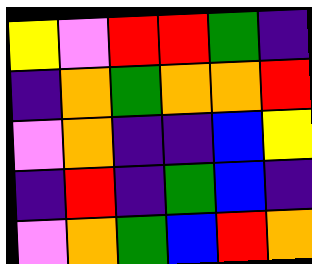[["yellow", "violet", "red", "red", "green", "indigo"], ["indigo", "orange", "green", "orange", "orange", "red"], ["violet", "orange", "indigo", "indigo", "blue", "yellow"], ["indigo", "red", "indigo", "green", "blue", "indigo"], ["violet", "orange", "green", "blue", "red", "orange"]]